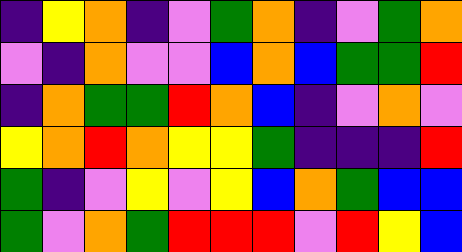[["indigo", "yellow", "orange", "indigo", "violet", "green", "orange", "indigo", "violet", "green", "orange"], ["violet", "indigo", "orange", "violet", "violet", "blue", "orange", "blue", "green", "green", "red"], ["indigo", "orange", "green", "green", "red", "orange", "blue", "indigo", "violet", "orange", "violet"], ["yellow", "orange", "red", "orange", "yellow", "yellow", "green", "indigo", "indigo", "indigo", "red"], ["green", "indigo", "violet", "yellow", "violet", "yellow", "blue", "orange", "green", "blue", "blue"], ["green", "violet", "orange", "green", "red", "red", "red", "violet", "red", "yellow", "blue"]]